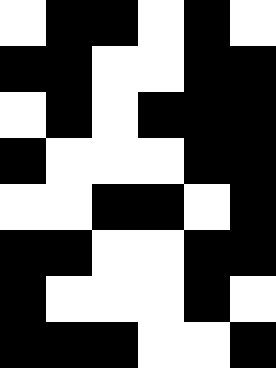[["white", "black", "black", "white", "black", "white"], ["black", "black", "white", "white", "black", "black"], ["white", "black", "white", "black", "black", "black"], ["black", "white", "white", "white", "black", "black"], ["white", "white", "black", "black", "white", "black"], ["black", "black", "white", "white", "black", "black"], ["black", "white", "white", "white", "black", "white"], ["black", "black", "black", "white", "white", "black"]]